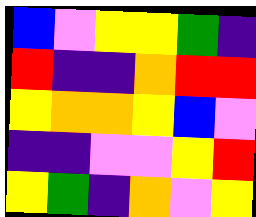[["blue", "violet", "yellow", "yellow", "green", "indigo"], ["red", "indigo", "indigo", "orange", "red", "red"], ["yellow", "orange", "orange", "yellow", "blue", "violet"], ["indigo", "indigo", "violet", "violet", "yellow", "red"], ["yellow", "green", "indigo", "orange", "violet", "yellow"]]